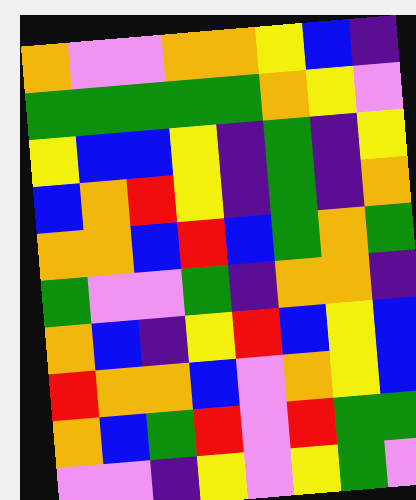[["orange", "violet", "violet", "orange", "orange", "yellow", "blue", "indigo"], ["green", "green", "green", "green", "green", "orange", "yellow", "violet"], ["yellow", "blue", "blue", "yellow", "indigo", "green", "indigo", "yellow"], ["blue", "orange", "red", "yellow", "indigo", "green", "indigo", "orange"], ["orange", "orange", "blue", "red", "blue", "green", "orange", "green"], ["green", "violet", "violet", "green", "indigo", "orange", "orange", "indigo"], ["orange", "blue", "indigo", "yellow", "red", "blue", "yellow", "blue"], ["red", "orange", "orange", "blue", "violet", "orange", "yellow", "blue"], ["orange", "blue", "green", "red", "violet", "red", "green", "green"], ["violet", "violet", "indigo", "yellow", "violet", "yellow", "green", "violet"]]